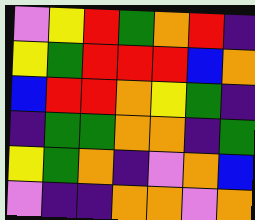[["violet", "yellow", "red", "green", "orange", "red", "indigo"], ["yellow", "green", "red", "red", "red", "blue", "orange"], ["blue", "red", "red", "orange", "yellow", "green", "indigo"], ["indigo", "green", "green", "orange", "orange", "indigo", "green"], ["yellow", "green", "orange", "indigo", "violet", "orange", "blue"], ["violet", "indigo", "indigo", "orange", "orange", "violet", "orange"]]